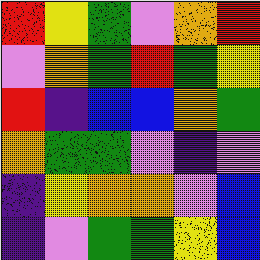[["red", "yellow", "green", "violet", "orange", "red"], ["violet", "orange", "green", "red", "green", "yellow"], ["red", "indigo", "blue", "blue", "orange", "green"], ["orange", "green", "green", "violet", "indigo", "violet"], ["indigo", "yellow", "orange", "orange", "violet", "blue"], ["indigo", "violet", "green", "green", "yellow", "blue"]]